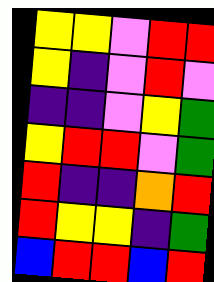[["yellow", "yellow", "violet", "red", "red"], ["yellow", "indigo", "violet", "red", "violet"], ["indigo", "indigo", "violet", "yellow", "green"], ["yellow", "red", "red", "violet", "green"], ["red", "indigo", "indigo", "orange", "red"], ["red", "yellow", "yellow", "indigo", "green"], ["blue", "red", "red", "blue", "red"]]